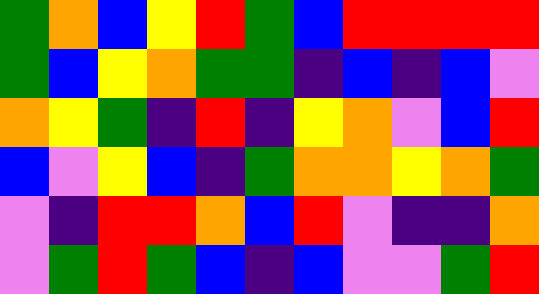[["green", "orange", "blue", "yellow", "red", "green", "blue", "red", "red", "red", "red"], ["green", "blue", "yellow", "orange", "green", "green", "indigo", "blue", "indigo", "blue", "violet"], ["orange", "yellow", "green", "indigo", "red", "indigo", "yellow", "orange", "violet", "blue", "red"], ["blue", "violet", "yellow", "blue", "indigo", "green", "orange", "orange", "yellow", "orange", "green"], ["violet", "indigo", "red", "red", "orange", "blue", "red", "violet", "indigo", "indigo", "orange"], ["violet", "green", "red", "green", "blue", "indigo", "blue", "violet", "violet", "green", "red"]]